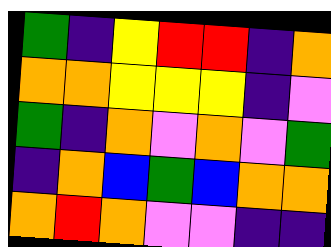[["green", "indigo", "yellow", "red", "red", "indigo", "orange"], ["orange", "orange", "yellow", "yellow", "yellow", "indigo", "violet"], ["green", "indigo", "orange", "violet", "orange", "violet", "green"], ["indigo", "orange", "blue", "green", "blue", "orange", "orange"], ["orange", "red", "orange", "violet", "violet", "indigo", "indigo"]]